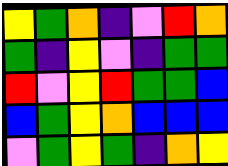[["yellow", "green", "orange", "indigo", "violet", "red", "orange"], ["green", "indigo", "yellow", "violet", "indigo", "green", "green"], ["red", "violet", "yellow", "red", "green", "green", "blue"], ["blue", "green", "yellow", "orange", "blue", "blue", "blue"], ["violet", "green", "yellow", "green", "indigo", "orange", "yellow"]]